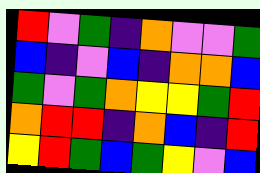[["red", "violet", "green", "indigo", "orange", "violet", "violet", "green"], ["blue", "indigo", "violet", "blue", "indigo", "orange", "orange", "blue"], ["green", "violet", "green", "orange", "yellow", "yellow", "green", "red"], ["orange", "red", "red", "indigo", "orange", "blue", "indigo", "red"], ["yellow", "red", "green", "blue", "green", "yellow", "violet", "blue"]]